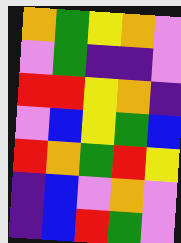[["orange", "green", "yellow", "orange", "violet"], ["violet", "green", "indigo", "indigo", "violet"], ["red", "red", "yellow", "orange", "indigo"], ["violet", "blue", "yellow", "green", "blue"], ["red", "orange", "green", "red", "yellow"], ["indigo", "blue", "violet", "orange", "violet"], ["indigo", "blue", "red", "green", "violet"]]